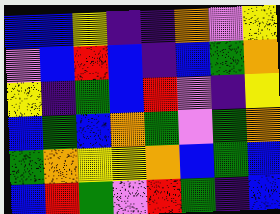[["blue", "blue", "yellow", "indigo", "indigo", "orange", "violet", "yellow"], ["violet", "blue", "red", "blue", "indigo", "blue", "green", "orange"], ["yellow", "indigo", "green", "blue", "red", "violet", "indigo", "yellow"], ["blue", "green", "blue", "orange", "green", "violet", "green", "orange"], ["green", "orange", "yellow", "yellow", "orange", "blue", "green", "blue"], ["blue", "red", "green", "violet", "red", "green", "indigo", "blue"]]